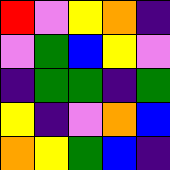[["red", "violet", "yellow", "orange", "indigo"], ["violet", "green", "blue", "yellow", "violet"], ["indigo", "green", "green", "indigo", "green"], ["yellow", "indigo", "violet", "orange", "blue"], ["orange", "yellow", "green", "blue", "indigo"]]